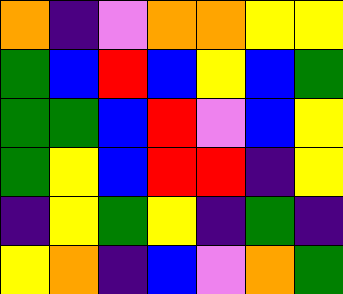[["orange", "indigo", "violet", "orange", "orange", "yellow", "yellow"], ["green", "blue", "red", "blue", "yellow", "blue", "green"], ["green", "green", "blue", "red", "violet", "blue", "yellow"], ["green", "yellow", "blue", "red", "red", "indigo", "yellow"], ["indigo", "yellow", "green", "yellow", "indigo", "green", "indigo"], ["yellow", "orange", "indigo", "blue", "violet", "orange", "green"]]